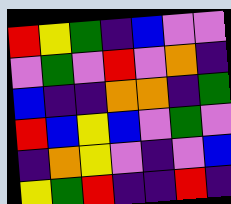[["red", "yellow", "green", "indigo", "blue", "violet", "violet"], ["violet", "green", "violet", "red", "violet", "orange", "indigo"], ["blue", "indigo", "indigo", "orange", "orange", "indigo", "green"], ["red", "blue", "yellow", "blue", "violet", "green", "violet"], ["indigo", "orange", "yellow", "violet", "indigo", "violet", "blue"], ["yellow", "green", "red", "indigo", "indigo", "red", "indigo"]]